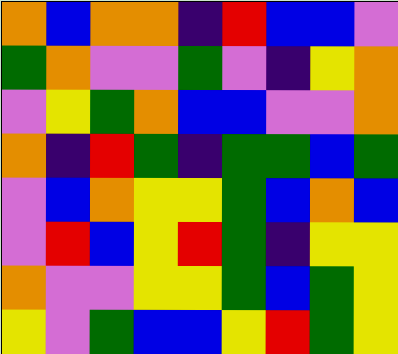[["orange", "blue", "orange", "orange", "indigo", "red", "blue", "blue", "violet"], ["green", "orange", "violet", "violet", "green", "violet", "indigo", "yellow", "orange"], ["violet", "yellow", "green", "orange", "blue", "blue", "violet", "violet", "orange"], ["orange", "indigo", "red", "green", "indigo", "green", "green", "blue", "green"], ["violet", "blue", "orange", "yellow", "yellow", "green", "blue", "orange", "blue"], ["violet", "red", "blue", "yellow", "red", "green", "indigo", "yellow", "yellow"], ["orange", "violet", "violet", "yellow", "yellow", "green", "blue", "green", "yellow"], ["yellow", "violet", "green", "blue", "blue", "yellow", "red", "green", "yellow"]]